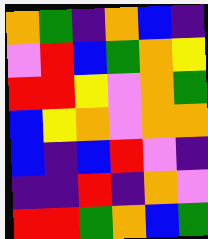[["orange", "green", "indigo", "orange", "blue", "indigo"], ["violet", "red", "blue", "green", "orange", "yellow"], ["red", "red", "yellow", "violet", "orange", "green"], ["blue", "yellow", "orange", "violet", "orange", "orange"], ["blue", "indigo", "blue", "red", "violet", "indigo"], ["indigo", "indigo", "red", "indigo", "orange", "violet"], ["red", "red", "green", "orange", "blue", "green"]]